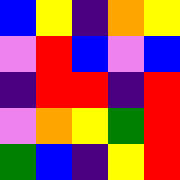[["blue", "yellow", "indigo", "orange", "yellow"], ["violet", "red", "blue", "violet", "blue"], ["indigo", "red", "red", "indigo", "red"], ["violet", "orange", "yellow", "green", "red"], ["green", "blue", "indigo", "yellow", "red"]]